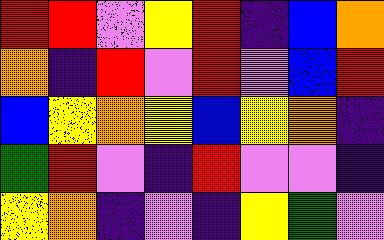[["red", "red", "violet", "yellow", "red", "indigo", "blue", "orange"], ["orange", "indigo", "red", "violet", "red", "violet", "blue", "red"], ["blue", "yellow", "orange", "yellow", "blue", "yellow", "orange", "indigo"], ["green", "red", "violet", "indigo", "red", "violet", "violet", "indigo"], ["yellow", "orange", "indigo", "violet", "indigo", "yellow", "green", "violet"]]